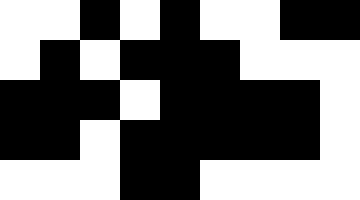[["white", "white", "black", "white", "black", "white", "white", "black", "black"], ["white", "black", "white", "black", "black", "black", "white", "white", "white"], ["black", "black", "black", "white", "black", "black", "black", "black", "white"], ["black", "black", "white", "black", "black", "black", "black", "black", "white"], ["white", "white", "white", "black", "black", "white", "white", "white", "white"]]